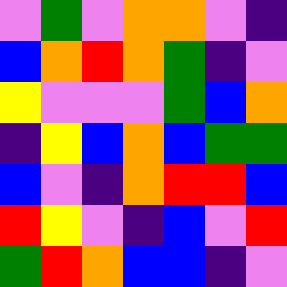[["violet", "green", "violet", "orange", "orange", "violet", "indigo"], ["blue", "orange", "red", "orange", "green", "indigo", "violet"], ["yellow", "violet", "violet", "violet", "green", "blue", "orange"], ["indigo", "yellow", "blue", "orange", "blue", "green", "green"], ["blue", "violet", "indigo", "orange", "red", "red", "blue"], ["red", "yellow", "violet", "indigo", "blue", "violet", "red"], ["green", "red", "orange", "blue", "blue", "indigo", "violet"]]